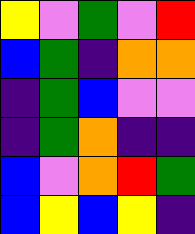[["yellow", "violet", "green", "violet", "red"], ["blue", "green", "indigo", "orange", "orange"], ["indigo", "green", "blue", "violet", "violet"], ["indigo", "green", "orange", "indigo", "indigo"], ["blue", "violet", "orange", "red", "green"], ["blue", "yellow", "blue", "yellow", "indigo"]]